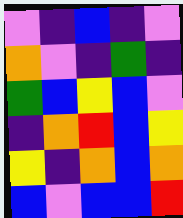[["violet", "indigo", "blue", "indigo", "violet"], ["orange", "violet", "indigo", "green", "indigo"], ["green", "blue", "yellow", "blue", "violet"], ["indigo", "orange", "red", "blue", "yellow"], ["yellow", "indigo", "orange", "blue", "orange"], ["blue", "violet", "blue", "blue", "red"]]